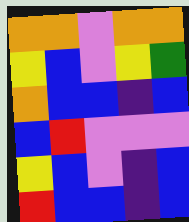[["orange", "orange", "violet", "orange", "orange"], ["yellow", "blue", "violet", "yellow", "green"], ["orange", "blue", "blue", "indigo", "blue"], ["blue", "red", "violet", "violet", "violet"], ["yellow", "blue", "violet", "indigo", "blue"], ["red", "blue", "blue", "indigo", "blue"]]